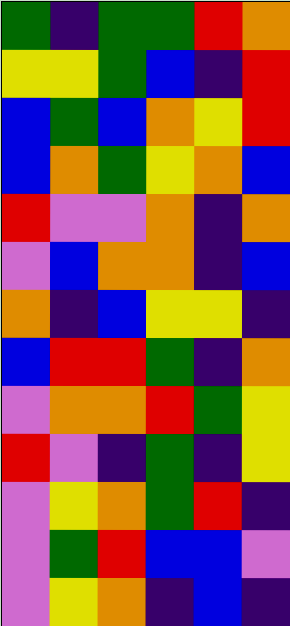[["green", "indigo", "green", "green", "red", "orange"], ["yellow", "yellow", "green", "blue", "indigo", "red"], ["blue", "green", "blue", "orange", "yellow", "red"], ["blue", "orange", "green", "yellow", "orange", "blue"], ["red", "violet", "violet", "orange", "indigo", "orange"], ["violet", "blue", "orange", "orange", "indigo", "blue"], ["orange", "indigo", "blue", "yellow", "yellow", "indigo"], ["blue", "red", "red", "green", "indigo", "orange"], ["violet", "orange", "orange", "red", "green", "yellow"], ["red", "violet", "indigo", "green", "indigo", "yellow"], ["violet", "yellow", "orange", "green", "red", "indigo"], ["violet", "green", "red", "blue", "blue", "violet"], ["violet", "yellow", "orange", "indigo", "blue", "indigo"]]